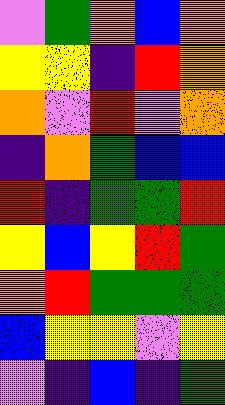[["violet", "green", "orange", "blue", "orange"], ["yellow", "yellow", "indigo", "red", "orange"], ["orange", "violet", "red", "violet", "orange"], ["indigo", "orange", "green", "blue", "blue"], ["red", "indigo", "green", "green", "red"], ["yellow", "blue", "yellow", "red", "green"], ["orange", "red", "green", "green", "green"], ["blue", "yellow", "yellow", "violet", "yellow"], ["violet", "indigo", "blue", "indigo", "green"]]